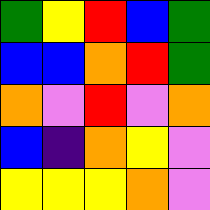[["green", "yellow", "red", "blue", "green"], ["blue", "blue", "orange", "red", "green"], ["orange", "violet", "red", "violet", "orange"], ["blue", "indigo", "orange", "yellow", "violet"], ["yellow", "yellow", "yellow", "orange", "violet"]]